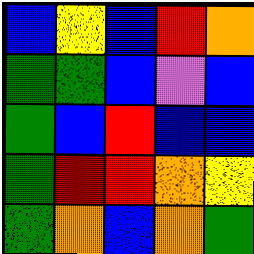[["blue", "yellow", "blue", "red", "orange"], ["green", "green", "blue", "violet", "blue"], ["green", "blue", "red", "blue", "blue"], ["green", "red", "red", "orange", "yellow"], ["green", "orange", "blue", "orange", "green"]]